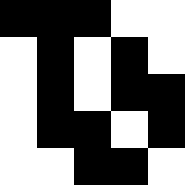[["black", "black", "black", "white", "white"], ["white", "black", "white", "black", "white"], ["white", "black", "white", "black", "black"], ["white", "black", "black", "white", "black"], ["white", "white", "black", "black", "white"]]